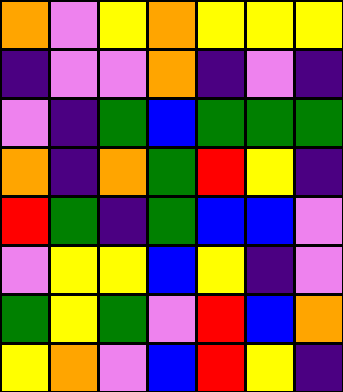[["orange", "violet", "yellow", "orange", "yellow", "yellow", "yellow"], ["indigo", "violet", "violet", "orange", "indigo", "violet", "indigo"], ["violet", "indigo", "green", "blue", "green", "green", "green"], ["orange", "indigo", "orange", "green", "red", "yellow", "indigo"], ["red", "green", "indigo", "green", "blue", "blue", "violet"], ["violet", "yellow", "yellow", "blue", "yellow", "indigo", "violet"], ["green", "yellow", "green", "violet", "red", "blue", "orange"], ["yellow", "orange", "violet", "blue", "red", "yellow", "indigo"]]